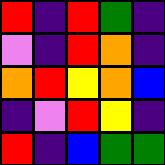[["red", "indigo", "red", "green", "indigo"], ["violet", "indigo", "red", "orange", "indigo"], ["orange", "red", "yellow", "orange", "blue"], ["indigo", "violet", "red", "yellow", "indigo"], ["red", "indigo", "blue", "green", "green"]]